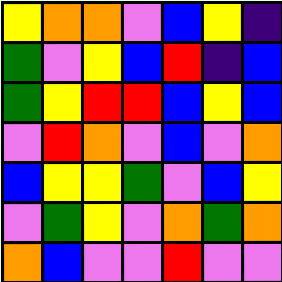[["yellow", "orange", "orange", "violet", "blue", "yellow", "indigo"], ["green", "violet", "yellow", "blue", "red", "indigo", "blue"], ["green", "yellow", "red", "red", "blue", "yellow", "blue"], ["violet", "red", "orange", "violet", "blue", "violet", "orange"], ["blue", "yellow", "yellow", "green", "violet", "blue", "yellow"], ["violet", "green", "yellow", "violet", "orange", "green", "orange"], ["orange", "blue", "violet", "violet", "red", "violet", "violet"]]